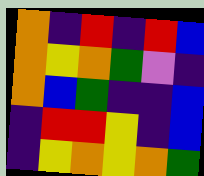[["orange", "indigo", "red", "indigo", "red", "blue"], ["orange", "yellow", "orange", "green", "violet", "indigo"], ["orange", "blue", "green", "indigo", "indigo", "blue"], ["indigo", "red", "red", "yellow", "indigo", "blue"], ["indigo", "yellow", "orange", "yellow", "orange", "green"]]